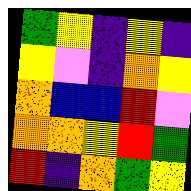[["green", "yellow", "indigo", "yellow", "indigo"], ["yellow", "violet", "indigo", "orange", "yellow"], ["orange", "blue", "blue", "red", "violet"], ["orange", "orange", "yellow", "red", "green"], ["red", "indigo", "orange", "green", "yellow"]]